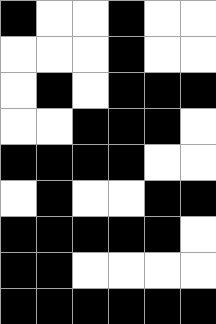[["black", "white", "white", "black", "white", "white"], ["white", "white", "white", "black", "white", "white"], ["white", "black", "white", "black", "black", "black"], ["white", "white", "black", "black", "black", "white"], ["black", "black", "black", "black", "white", "white"], ["white", "black", "white", "white", "black", "black"], ["black", "black", "black", "black", "black", "white"], ["black", "black", "white", "white", "white", "white"], ["black", "black", "black", "black", "black", "black"]]